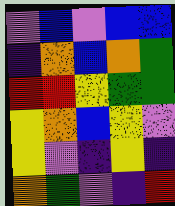[["violet", "blue", "violet", "blue", "blue"], ["indigo", "orange", "blue", "orange", "green"], ["red", "red", "yellow", "green", "green"], ["yellow", "orange", "blue", "yellow", "violet"], ["yellow", "violet", "indigo", "yellow", "indigo"], ["orange", "green", "violet", "indigo", "red"]]